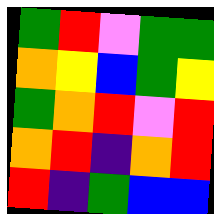[["green", "red", "violet", "green", "green"], ["orange", "yellow", "blue", "green", "yellow"], ["green", "orange", "red", "violet", "red"], ["orange", "red", "indigo", "orange", "red"], ["red", "indigo", "green", "blue", "blue"]]